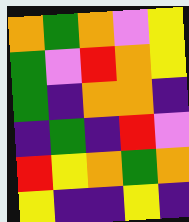[["orange", "green", "orange", "violet", "yellow"], ["green", "violet", "red", "orange", "yellow"], ["green", "indigo", "orange", "orange", "indigo"], ["indigo", "green", "indigo", "red", "violet"], ["red", "yellow", "orange", "green", "orange"], ["yellow", "indigo", "indigo", "yellow", "indigo"]]